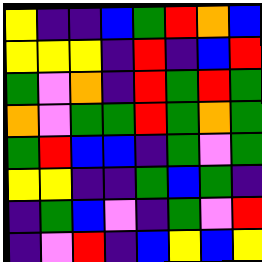[["yellow", "indigo", "indigo", "blue", "green", "red", "orange", "blue"], ["yellow", "yellow", "yellow", "indigo", "red", "indigo", "blue", "red"], ["green", "violet", "orange", "indigo", "red", "green", "red", "green"], ["orange", "violet", "green", "green", "red", "green", "orange", "green"], ["green", "red", "blue", "blue", "indigo", "green", "violet", "green"], ["yellow", "yellow", "indigo", "indigo", "green", "blue", "green", "indigo"], ["indigo", "green", "blue", "violet", "indigo", "green", "violet", "red"], ["indigo", "violet", "red", "indigo", "blue", "yellow", "blue", "yellow"]]